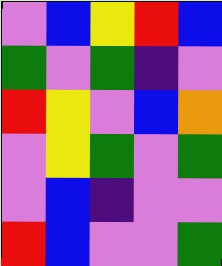[["violet", "blue", "yellow", "red", "blue"], ["green", "violet", "green", "indigo", "violet"], ["red", "yellow", "violet", "blue", "orange"], ["violet", "yellow", "green", "violet", "green"], ["violet", "blue", "indigo", "violet", "violet"], ["red", "blue", "violet", "violet", "green"]]